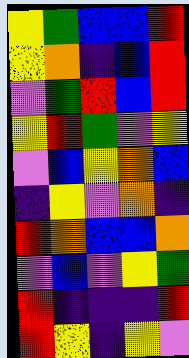[["yellow", "green", "blue", "blue", "red"], ["yellow", "orange", "indigo", "blue", "red"], ["violet", "green", "red", "blue", "red"], ["yellow", "red", "green", "violet", "yellow"], ["violet", "blue", "yellow", "orange", "blue"], ["indigo", "yellow", "violet", "orange", "indigo"], ["red", "orange", "blue", "blue", "orange"], ["violet", "blue", "violet", "yellow", "green"], ["red", "indigo", "indigo", "indigo", "red"], ["red", "yellow", "indigo", "yellow", "violet"]]